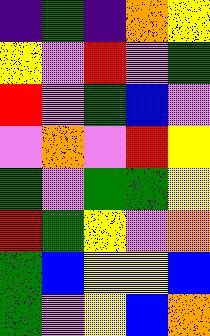[["indigo", "green", "indigo", "orange", "yellow"], ["yellow", "violet", "red", "violet", "green"], ["red", "violet", "green", "blue", "violet"], ["violet", "orange", "violet", "red", "yellow"], ["green", "violet", "green", "green", "yellow"], ["red", "green", "yellow", "violet", "orange"], ["green", "blue", "yellow", "yellow", "blue"], ["green", "violet", "yellow", "blue", "orange"]]